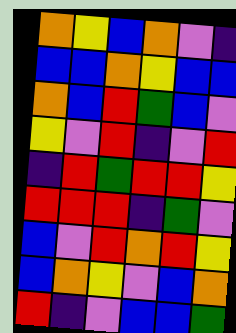[["orange", "yellow", "blue", "orange", "violet", "indigo"], ["blue", "blue", "orange", "yellow", "blue", "blue"], ["orange", "blue", "red", "green", "blue", "violet"], ["yellow", "violet", "red", "indigo", "violet", "red"], ["indigo", "red", "green", "red", "red", "yellow"], ["red", "red", "red", "indigo", "green", "violet"], ["blue", "violet", "red", "orange", "red", "yellow"], ["blue", "orange", "yellow", "violet", "blue", "orange"], ["red", "indigo", "violet", "blue", "blue", "green"]]